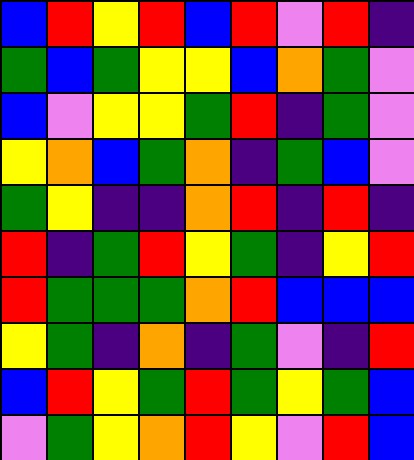[["blue", "red", "yellow", "red", "blue", "red", "violet", "red", "indigo"], ["green", "blue", "green", "yellow", "yellow", "blue", "orange", "green", "violet"], ["blue", "violet", "yellow", "yellow", "green", "red", "indigo", "green", "violet"], ["yellow", "orange", "blue", "green", "orange", "indigo", "green", "blue", "violet"], ["green", "yellow", "indigo", "indigo", "orange", "red", "indigo", "red", "indigo"], ["red", "indigo", "green", "red", "yellow", "green", "indigo", "yellow", "red"], ["red", "green", "green", "green", "orange", "red", "blue", "blue", "blue"], ["yellow", "green", "indigo", "orange", "indigo", "green", "violet", "indigo", "red"], ["blue", "red", "yellow", "green", "red", "green", "yellow", "green", "blue"], ["violet", "green", "yellow", "orange", "red", "yellow", "violet", "red", "blue"]]